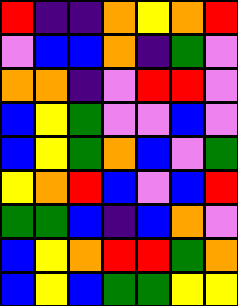[["red", "indigo", "indigo", "orange", "yellow", "orange", "red"], ["violet", "blue", "blue", "orange", "indigo", "green", "violet"], ["orange", "orange", "indigo", "violet", "red", "red", "violet"], ["blue", "yellow", "green", "violet", "violet", "blue", "violet"], ["blue", "yellow", "green", "orange", "blue", "violet", "green"], ["yellow", "orange", "red", "blue", "violet", "blue", "red"], ["green", "green", "blue", "indigo", "blue", "orange", "violet"], ["blue", "yellow", "orange", "red", "red", "green", "orange"], ["blue", "yellow", "blue", "green", "green", "yellow", "yellow"]]